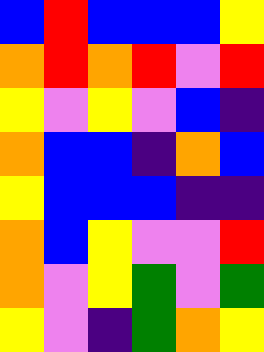[["blue", "red", "blue", "blue", "blue", "yellow"], ["orange", "red", "orange", "red", "violet", "red"], ["yellow", "violet", "yellow", "violet", "blue", "indigo"], ["orange", "blue", "blue", "indigo", "orange", "blue"], ["yellow", "blue", "blue", "blue", "indigo", "indigo"], ["orange", "blue", "yellow", "violet", "violet", "red"], ["orange", "violet", "yellow", "green", "violet", "green"], ["yellow", "violet", "indigo", "green", "orange", "yellow"]]